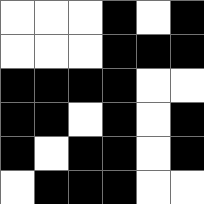[["white", "white", "white", "black", "white", "black"], ["white", "white", "white", "black", "black", "black"], ["black", "black", "black", "black", "white", "white"], ["black", "black", "white", "black", "white", "black"], ["black", "white", "black", "black", "white", "black"], ["white", "black", "black", "black", "white", "white"]]